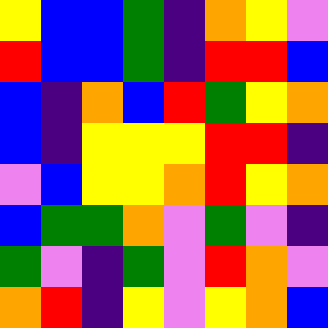[["yellow", "blue", "blue", "green", "indigo", "orange", "yellow", "violet"], ["red", "blue", "blue", "green", "indigo", "red", "red", "blue"], ["blue", "indigo", "orange", "blue", "red", "green", "yellow", "orange"], ["blue", "indigo", "yellow", "yellow", "yellow", "red", "red", "indigo"], ["violet", "blue", "yellow", "yellow", "orange", "red", "yellow", "orange"], ["blue", "green", "green", "orange", "violet", "green", "violet", "indigo"], ["green", "violet", "indigo", "green", "violet", "red", "orange", "violet"], ["orange", "red", "indigo", "yellow", "violet", "yellow", "orange", "blue"]]